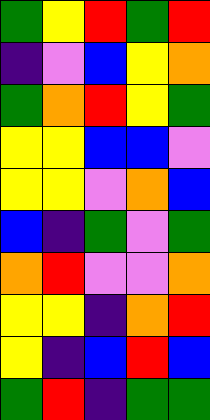[["green", "yellow", "red", "green", "red"], ["indigo", "violet", "blue", "yellow", "orange"], ["green", "orange", "red", "yellow", "green"], ["yellow", "yellow", "blue", "blue", "violet"], ["yellow", "yellow", "violet", "orange", "blue"], ["blue", "indigo", "green", "violet", "green"], ["orange", "red", "violet", "violet", "orange"], ["yellow", "yellow", "indigo", "orange", "red"], ["yellow", "indigo", "blue", "red", "blue"], ["green", "red", "indigo", "green", "green"]]